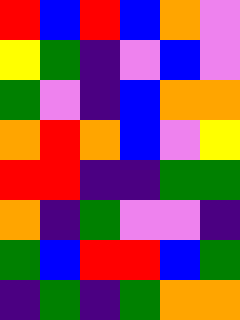[["red", "blue", "red", "blue", "orange", "violet"], ["yellow", "green", "indigo", "violet", "blue", "violet"], ["green", "violet", "indigo", "blue", "orange", "orange"], ["orange", "red", "orange", "blue", "violet", "yellow"], ["red", "red", "indigo", "indigo", "green", "green"], ["orange", "indigo", "green", "violet", "violet", "indigo"], ["green", "blue", "red", "red", "blue", "green"], ["indigo", "green", "indigo", "green", "orange", "orange"]]